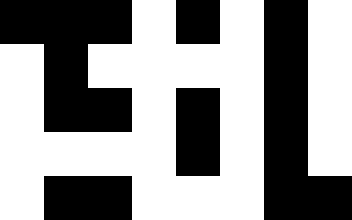[["black", "black", "black", "white", "black", "white", "black", "white"], ["white", "black", "white", "white", "white", "white", "black", "white"], ["white", "black", "black", "white", "black", "white", "black", "white"], ["white", "white", "white", "white", "black", "white", "black", "white"], ["white", "black", "black", "white", "white", "white", "black", "black"]]